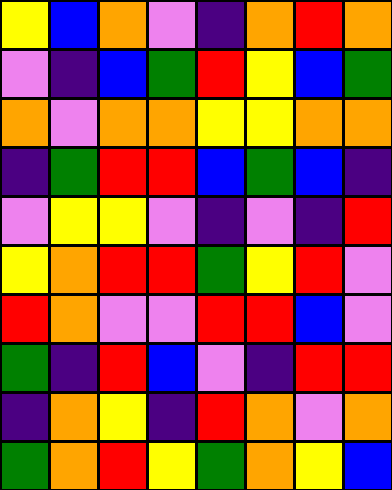[["yellow", "blue", "orange", "violet", "indigo", "orange", "red", "orange"], ["violet", "indigo", "blue", "green", "red", "yellow", "blue", "green"], ["orange", "violet", "orange", "orange", "yellow", "yellow", "orange", "orange"], ["indigo", "green", "red", "red", "blue", "green", "blue", "indigo"], ["violet", "yellow", "yellow", "violet", "indigo", "violet", "indigo", "red"], ["yellow", "orange", "red", "red", "green", "yellow", "red", "violet"], ["red", "orange", "violet", "violet", "red", "red", "blue", "violet"], ["green", "indigo", "red", "blue", "violet", "indigo", "red", "red"], ["indigo", "orange", "yellow", "indigo", "red", "orange", "violet", "orange"], ["green", "orange", "red", "yellow", "green", "orange", "yellow", "blue"]]